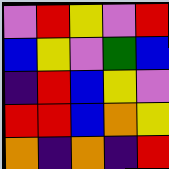[["violet", "red", "yellow", "violet", "red"], ["blue", "yellow", "violet", "green", "blue"], ["indigo", "red", "blue", "yellow", "violet"], ["red", "red", "blue", "orange", "yellow"], ["orange", "indigo", "orange", "indigo", "red"]]